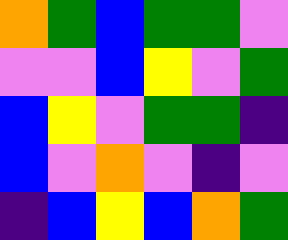[["orange", "green", "blue", "green", "green", "violet"], ["violet", "violet", "blue", "yellow", "violet", "green"], ["blue", "yellow", "violet", "green", "green", "indigo"], ["blue", "violet", "orange", "violet", "indigo", "violet"], ["indigo", "blue", "yellow", "blue", "orange", "green"]]